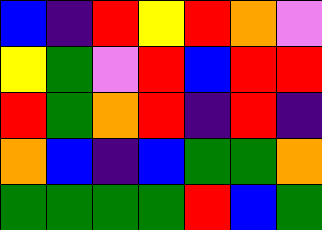[["blue", "indigo", "red", "yellow", "red", "orange", "violet"], ["yellow", "green", "violet", "red", "blue", "red", "red"], ["red", "green", "orange", "red", "indigo", "red", "indigo"], ["orange", "blue", "indigo", "blue", "green", "green", "orange"], ["green", "green", "green", "green", "red", "blue", "green"]]